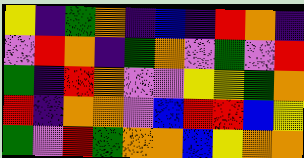[["yellow", "indigo", "green", "orange", "indigo", "blue", "indigo", "red", "orange", "indigo"], ["violet", "red", "orange", "indigo", "green", "orange", "violet", "green", "violet", "red"], ["green", "indigo", "red", "orange", "violet", "violet", "yellow", "yellow", "green", "orange"], ["red", "indigo", "orange", "orange", "violet", "blue", "red", "red", "blue", "yellow"], ["green", "violet", "red", "green", "orange", "orange", "blue", "yellow", "orange", "orange"]]